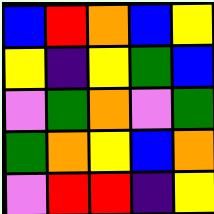[["blue", "red", "orange", "blue", "yellow"], ["yellow", "indigo", "yellow", "green", "blue"], ["violet", "green", "orange", "violet", "green"], ["green", "orange", "yellow", "blue", "orange"], ["violet", "red", "red", "indigo", "yellow"]]